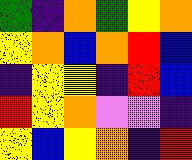[["green", "indigo", "orange", "green", "yellow", "orange"], ["yellow", "orange", "blue", "orange", "red", "blue"], ["indigo", "yellow", "yellow", "indigo", "red", "blue"], ["red", "yellow", "orange", "violet", "violet", "indigo"], ["yellow", "blue", "yellow", "orange", "indigo", "red"]]